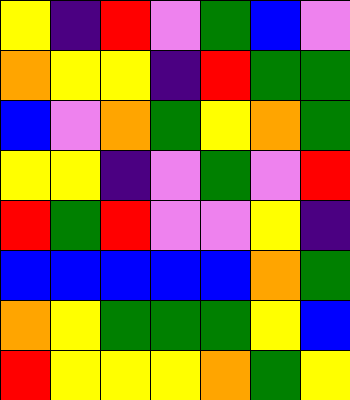[["yellow", "indigo", "red", "violet", "green", "blue", "violet"], ["orange", "yellow", "yellow", "indigo", "red", "green", "green"], ["blue", "violet", "orange", "green", "yellow", "orange", "green"], ["yellow", "yellow", "indigo", "violet", "green", "violet", "red"], ["red", "green", "red", "violet", "violet", "yellow", "indigo"], ["blue", "blue", "blue", "blue", "blue", "orange", "green"], ["orange", "yellow", "green", "green", "green", "yellow", "blue"], ["red", "yellow", "yellow", "yellow", "orange", "green", "yellow"]]